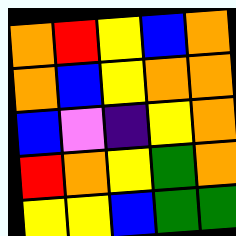[["orange", "red", "yellow", "blue", "orange"], ["orange", "blue", "yellow", "orange", "orange"], ["blue", "violet", "indigo", "yellow", "orange"], ["red", "orange", "yellow", "green", "orange"], ["yellow", "yellow", "blue", "green", "green"]]